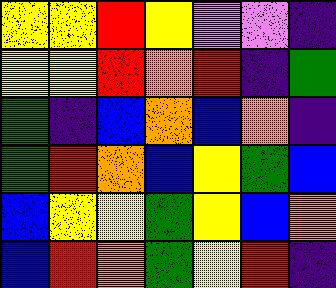[["yellow", "yellow", "red", "yellow", "violet", "violet", "indigo"], ["yellow", "yellow", "red", "orange", "red", "indigo", "green"], ["green", "indigo", "blue", "orange", "blue", "orange", "indigo"], ["green", "red", "orange", "blue", "yellow", "green", "blue"], ["blue", "yellow", "yellow", "green", "yellow", "blue", "orange"], ["blue", "red", "orange", "green", "yellow", "red", "indigo"]]